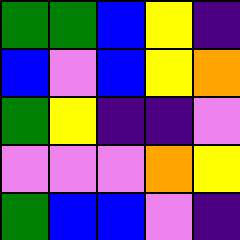[["green", "green", "blue", "yellow", "indigo"], ["blue", "violet", "blue", "yellow", "orange"], ["green", "yellow", "indigo", "indigo", "violet"], ["violet", "violet", "violet", "orange", "yellow"], ["green", "blue", "blue", "violet", "indigo"]]